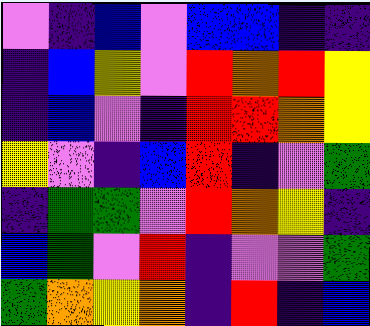[["violet", "indigo", "blue", "violet", "blue", "blue", "indigo", "indigo"], ["indigo", "blue", "yellow", "violet", "red", "orange", "red", "yellow"], ["indigo", "blue", "violet", "indigo", "red", "red", "orange", "yellow"], ["yellow", "violet", "indigo", "blue", "red", "indigo", "violet", "green"], ["indigo", "green", "green", "violet", "red", "orange", "yellow", "indigo"], ["blue", "green", "violet", "red", "indigo", "violet", "violet", "green"], ["green", "orange", "yellow", "orange", "indigo", "red", "indigo", "blue"]]